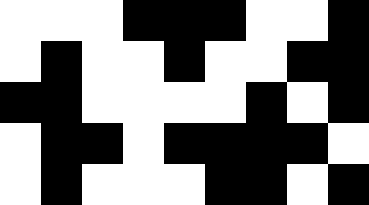[["white", "white", "white", "black", "black", "black", "white", "white", "black"], ["white", "black", "white", "white", "black", "white", "white", "black", "black"], ["black", "black", "white", "white", "white", "white", "black", "white", "black"], ["white", "black", "black", "white", "black", "black", "black", "black", "white"], ["white", "black", "white", "white", "white", "black", "black", "white", "black"]]